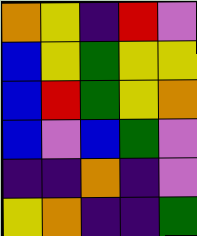[["orange", "yellow", "indigo", "red", "violet"], ["blue", "yellow", "green", "yellow", "yellow"], ["blue", "red", "green", "yellow", "orange"], ["blue", "violet", "blue", "green", "violet"], ["indigo", "indigo", "orange", "indigo", "violet"], ["yellow", "orange", "indigo", "indigo", "green"]]